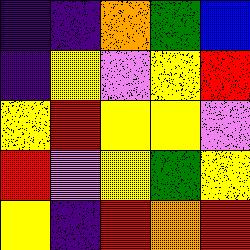[["indigo", "indigo", "orange", "green", "blue"], ["indigo", "yellow", "violet", "yellow", "red"], ["yellow", "red", "yellow", "yellow", "violet"], ["red", "violet", "yellow", "green", "yellow"], ["yellow", "indigo", "red", "orange", "red"]]